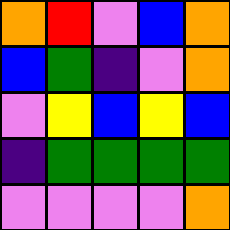[["orange", "red", "violet", "blue", "orange"], ["blue", "green", "indigo", "violet", "orange"], ["violet", "yellow", "blue", "yellow", "blue"], ["indigo", "green", "green", "green", "green"], ["violet", "violet", "violet", "violet", "orange"]]